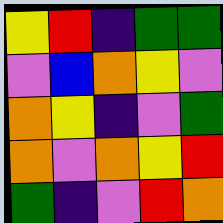[["yellow", "red", "indigo", "green", "green"], ["violet", "blue", "orange", "yellow", "violet"], ["orange", "yellow", "indigo", "violet", "green"], ["orange", "violet", "orange", "yellow", "red"], ["green", "indigo", "violet", "red", "orange"]]